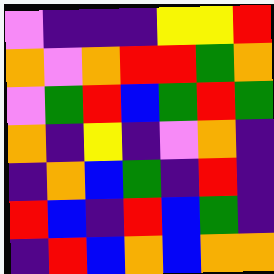[["violet", "indigo", "indigo", "indigo", "yellow", "yellow", "red"], ["orange", "violet", "orange", "red", "red", "green", "orange"], ["violet", "green", "red", "blue", "green", "red", "green"], ["orange", "indigo", "yellow", "indigo", "violet", "orange", "indigo"], ["indigo", "orange", "blue", "green", "indigo", "red", "indigo"], ["red", "blue", "indigo", "red", "blue", "green", "indigo"], ["indigo", "red", "blue", "orange", "blue", "orange", "orange"]]